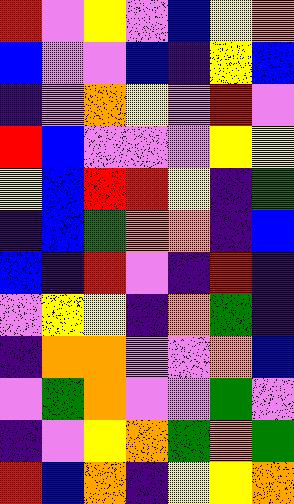[["red", "violet", "yellow", "violet", "blue", "yellow", "orange"], ["blue", "violet", "violet", "blue", "indigo", "yellow", "blue"], ["indigo", "violet", "orange", "yellow", "violet", "red", "violet"], ["red", "blue", "violet", "violet", "violet", "yellow", "yellow"], ["yellow", "blue", "red", "red", "yellow", "indigo", "green"], ["indigo", "blue", "green", "orange", "orange", "indigo", "blue"], ["blue", "indigo", "red", "violet", "indigo", "red", "indigo"], ["violet", "yellow", "yellow", "indigo", "orange", "green", "indigo"], ["indigo", "orange", "orange", "violet", "violet", "orange", "blue"], ["violet", "green", "orange", "violet", "violet", "green", "violet"], ["indigo", "violet", "yellow", "orange", "green", "orange", "green"], ["red", "blue", "orange", "indigo", "yellow", "yellow", "orange"]]